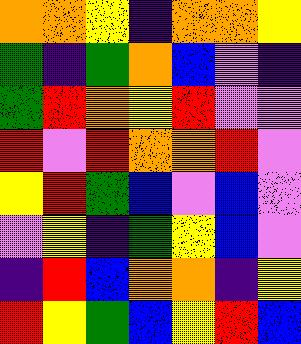[["orange", "orange", "yellow", "indigo", "orange", "orange", "yellow"], ["green", "indigo", "green", "orange", "blue", "violet", "indigo"], ["green", "red", "orange", "yellow", "red", "violet", "violet"], ["red", "violet", "red", "orange", "orange", "red", "violet"], ["yellow", "red", "green", "blue", "violet", "blue", "violet"], ["violet", "yellow", "indigo", "green", "yellow", "blue", "violet"], ["indigo", "red", "blue", "orange", "orange", "indigo", "yellow"], ["red", "yellow", "green", "blue", "yellow", "red", "blue"]]